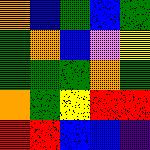[["orange", "blue", "green", "blue", "green"], ["green", "orange", "blue", "violet", "yellow"], ["green", "green", "green", "orange", "green"], ["orange", "green", "yellow", "red", "red"], ["red", "red", "blue", "blue", "indigo"]]